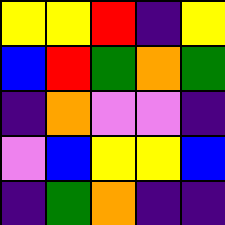[["yellow", "yellow", "red", "indigo", "yellow"], ["blue", "red", "green", "orange", "green"], ["indigo", "orange", "violet", "violet", "indigo"], ["violet", "blue", "yellow", "yellow", "blue"], ["indigo", "green", "orange", "indigo", "indigo"]]